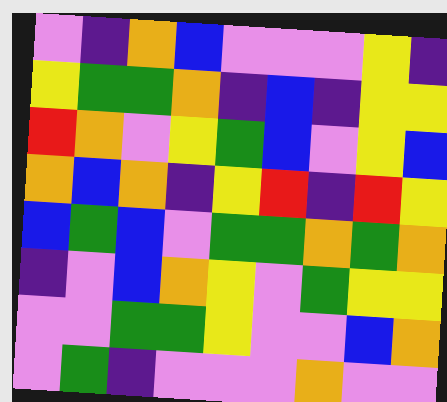[["violet", "indigo", "orange", "blue", "violet", "violet", "violet", "yellow", "indigo"], ["yellow", "green", "green", "orange", "indigo", "blue", "indigo", "yellow", "yellow"], ["red", "orange", "violet", "yellow", "green", "blue", "violet", "yellow", "blue"], ["orange", "blue", "orange", "indigo", "yellow", "red", "indigo", "red", "yellow"], ["blue", "green", "blue", "violet", "green", "green", "orange", "green", "orange"], ["indigo", "violet", "blue", "orange", "yellow", "violet", "green", "yellow", "yellow"], ["violet", "violet", "green", "green", "yellow", "violet", "violet", "blue", "orange"], ["violet", "green", "indigo", "violet", "violet", "violet", "orange", "violet", "violet"]]